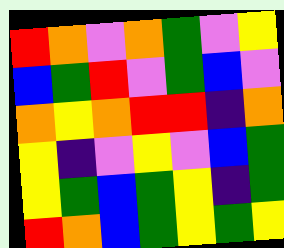[["red", "orange", "violet", "orange", "green", "violet", "yellow"], ["blue", "green", "red", "violet", "green", "blue", "violet"], ["orange", "yellow", "orange", "red", "red", "indigo", "orange"], ["yellow", "indigo", "violet", "yellow", "violet", "blue", "green"], ["yellow", "green", "blue", "green", "yellow", "indigo", "green"], ["red", "orange", "blue", "green", "yellow", "green", "yellow"]]